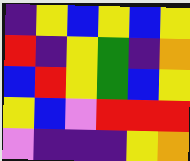[["indigo", "yellow", "blue", "yellow", "blue", "yellow"], ["red", "indigo", "yellow", "green", "indigo", "orange"], ["blue", "red", "yellow", "green", "blue", "yellow"], ["yellow", "blue", "violet", "red", "red", "red"], ["violet", "indigo", "indigo", "indigo", "yellow", "orange"]]